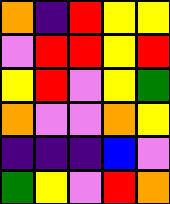[["orange", "indigo", "red", "yellow", "yellow"], ["violet", "red", "red", "yellow", "red"], ["yellow", "red", "violet", "yellow", "green"], ["orange", "violet", "violet", "orange", "yellow"], ["indigo", "indigo", "indigo", "blue", "violet"], ["green", "yellow", "violet", "red", "orange"]]